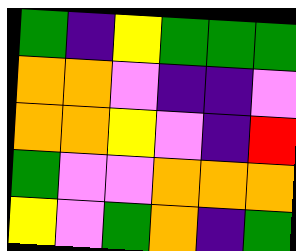[["green", "indigo", "yellow", "green", "green", "green"], ["orange", "orange", "violet", "indigo", "indigo", "violet"], ["orange", "orange", "yellow", "violet", "indigo", "red"], ["green", "violet", "violet", "orange", "orange", "orange"], ["yellow", "violet", "green", "orange", "indigo", "green"]]